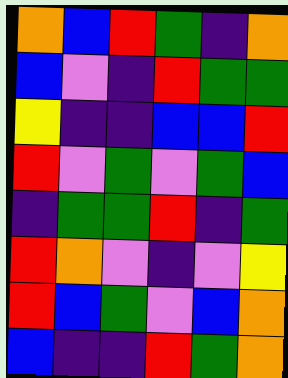[["orange", "blue", "red", "green", "indigo", "orange"], ["blue", "violet", "indigo", "red", "green", "green"], ["yellow", "indigo", "indigo", "blue", "blue", "red"], ["red", "violet", "green", "violet", "green", "blue"], ["indigo", "green", "green", "red", "indigo", "green"], ["red", "orange", "violet", "indigo", "violet", "yellow"], ["red", "blue", "green", "violet", "blue", "orange"], ["blue", "indigo", "indigo", "red", "green", "orange"]]